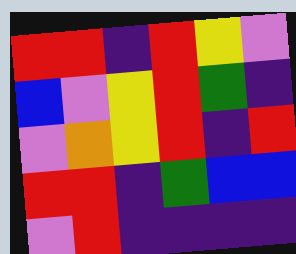[["red", "red", "indigo", "red", "yellow", "violet"], ["blue", "violet", "yellow", "red", "green", "indigo"], ["violet", "orange", "yellow", "red", "indigo", "red"], ["red", "red", "indigo", "green", "blue", "blue"], ["violet", "red", "indigo", "indigo", "indigo", "indigo"]]